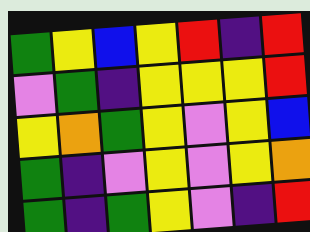[["green", "yellow", "blue", "yellow", "red", "indigo", "red"], ["violet", "green", "indigo", "yellow", "yellow", "yellow", "red"], ["yellow", "orange", "green", "yellow", "violet", "yellow", "blue"], ["green", "indigo", "violet", "yellow", "violet", "yellow", "orange"], ["green", "indigo", "green", "yellow", "violet", "indigo", "red"]]